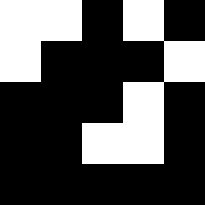[["white", "white", "black", "white", "black"], ["white", "black", "black", "black", "white"], ["black", "black", "black", "white", "black"], ["black", "black", "white", "white", "black"], ["black", "black", "black", "black", "black"]]